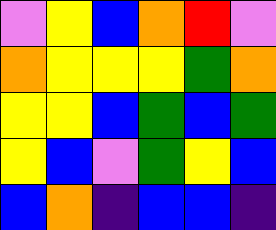[["violet", "yellow", "blue", "orange", "red", "violet"], ["orange", "yellow", "yellow", "yellow", "green", "orange"], ["yellow", "yellow", "blue", "green", "blue", "green"], ["yellow", "blue", "violet", "green", "yellow", "blue"], ["blue", "orange", "indigo", "blue", "blue", "indigo"]]